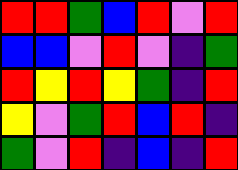[["red", "red", "green", "blue", "red", "violet", "red"], ["blue", "blue", "violet", "red", "violet", "indigo", "green"], ["red", "yellow", "red", "yellow", "green", "indigo", "red"], ["yellow", "violet", "green", "red", "blue", "red", "indigo"], ["green", "violet", "red", "indigo", "blue", "indigo", "red"]]